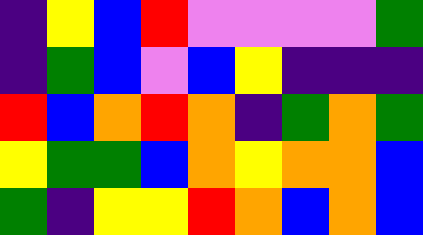[["indigo", "yellow", "blue", "red", "violet", "violet", "violet", "violet", "green"], ["indigo", "green", "blue", "violet", "blue", "yellow", "indigo", "indigo", "indigo"], ["red", "blue", "orange", "red", "orange", "indigo", "green", "orange", "green"], ["yellow", "green", "green", "blue", "orange", "yellow", "orange", "orange", "blue"], ["green", "indigo", "yellow", "yellow", "red", "orange", "blue", "orange", "blue"]]